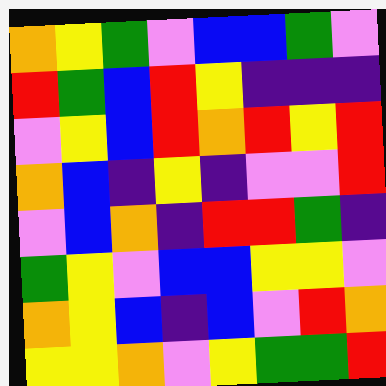[["orange", "yellow", "green", "violet", "blue", "blue", "green", "violet"], ["red", "green", "blue", "red", "yellow", "indigo", "indigo", "indigo"], ["violet", "yellow", "blue", "red", "orange", "red", "yellow", "red"], ["orange", "blue", "indigo", "yellow", "indigo", "violet", "violet", "red"], ["violet", "blue", "orange", "indigo", "red", "red", "green", "indigo"], ["green", "yellow", "violet", "blue", "blue", "yellow", "yellow", "violet"], ["orange", "yellow", "blue", "indigo", "blue", "violet", "red", "orange"], ["yellow", "yellow", "orange", "violet", "yellow", "green", "green", "red"]]